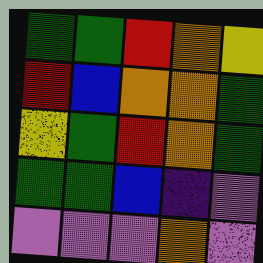[["green", "green", "red", "orange", "yellow"], ["red", "blue", "orange", "orange", "green"], ["yellow", "green", "red", "orange", "green"], ["green", "green", "blue", "indigo", "violet"], ["violet", "violet", "violet", "orange", "violet"]]